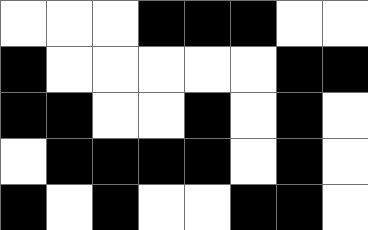[["white", "white", "white", "black", "black", "black", "white", "white"], ["black", "white", "white", "white", "white", "white", "black", "black"], ["black", "black", "white", "white", "black", "white", "black", "white"], ["white", "black", "black", "black", "black", "white", "black", "white"], ["black", "white", "black", "white", "white", "black", "black", "white"]]